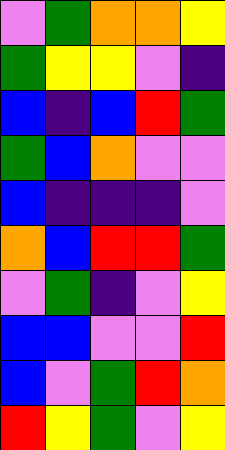[["violet", "green", "orange", "orange", "yellow"], ["green", "yellow", "yellow", "violet", "indigo"], ["blue", "indigo", "blue", "red", "green"], ["green", "blue", "orange", "violet", "violet"], ["blue", "indigo", "indigo", "indigo", "violet"], ["orange", "blue", "red", "red", "green"], ["violet", "green", "indigo", "violet", "yellow"], ["blue", "blue", "violet", "violet", "red"], ["blue", "violet", "green", "red", "orange"], ["red", "yellow", "green", "violet", "yellow"]]